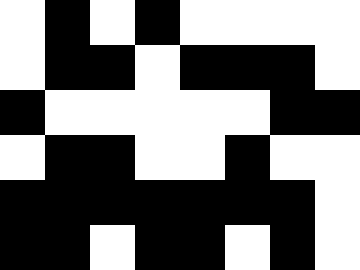[["white", "black", "white", "black", "white", "white", "white", "white"], ["white", "black", "black", "white", "black", "black", "black", "white"], ["black", "white", "white", "white", "white", "white", "black", "black"], ["white", "black", "black", "white", "white", "black", "white", "white"], ["black", "black", "black", "black", "black", "black", "black", "white"], ["black", "black", "white", "black", "black", "white", "black", "white"]]